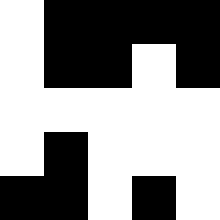[["white", "black", "black", "black", "black"], ["white", "black", "black", "white", "black"], ["white", "white", "white", "white", "white"], ["white", "black", "white", "white", "white"], ["black", "black", "white", "black", "white"]]